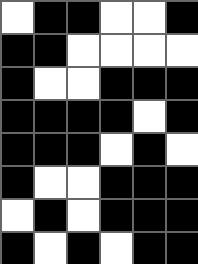[["white", "black", "black", "white", "white", "black"], ["black", "black", "white", "white", "white", "white"], ["black", "white", "white", "black", "black", "black"], ["black", "black", "black", "black", "white", "black"], ["black", "black", "black", "white", "black", "white"], ["black", "white", "white", "black", "black", "black"], ["white", "black", "white", "black", "black", "black"], ["black", "white", "black", "white", "black", "black"]]